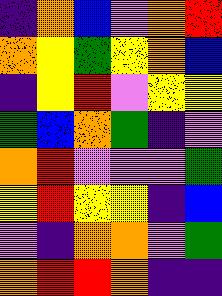[["indigo", "orange", "blue", "violet", "orange", "red"], ["orange", "yellow", "green", "yellow", "orange", "blue"], ["indigo", "yellow", "red", "violet", "yellow", "yellow"], ["green", "blue", "orange", "green", "indigo", "violet"], ["orange", "red", "violet", "violet", "violet", "green"], ["yellow", "red", "yellow", "yellow", "indigo", "blue"], ["violet", "indigo", "orange", "orange", "violet", "green"], ["orange", "red", "red", "orange", "indigo", "indigo"]]